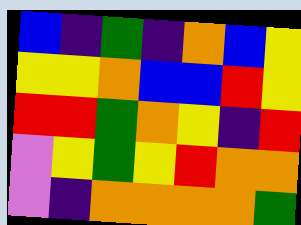[["blue", "indigo", "green", "indigo", "orange", "blue", "yellow"], ["yellow", "yellow", "orange", "blue", "blue", "red", "yellow"], ["red", "red", "green", "orange", "yellow", "indigo", "red"], ["violet", "yellow", "green", "yellow", "red", "orange", "orange"], ["violet", "indigo", "orange", "orange", "orange", "orange", "green"]]